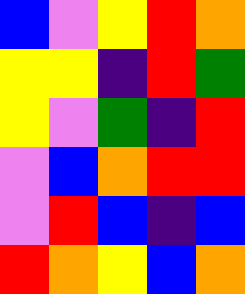[["blue", "violet", "yellow", "red", "orange"], ["yellow", "yellow", "indigo", "red", "green"], ["yellow", "violet", "green", "indigo", "red"], ["violet", "blue", "orange", "red", "red"], ["violet", "red", "blue", "indigo", "blue"], ["red", "orange", "yellow", "blue", "orange"]]